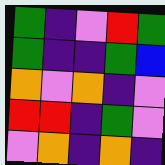[["green", "indigo", "violet", "red", "green"], ["green", "indigo", "indigo", "green", "blue"], ["orange", "violet", "orange", "indigo", "violet"], ["red", "red", "indigo", "green", "violet"], ["violet", "orange", "indigo", "orange", "indigo"]]